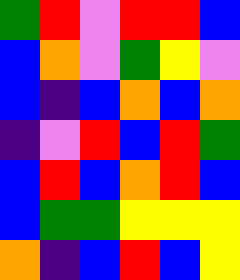[["green", "red", "violet", "red", "red", "blue"], ["blue", "orange", "violet", "green", "yellow", "violet"], ["blue", "indigo", "blue", "orange", "blue", "orange"], ["indigo", "violet", "red", "blue", "red", "green"], ["blue", "red", "blue", "orange", "red", "blue"], ["blue", "green", "green", "yellow", "yellow", "yellow"], ["orange", "indigo", "blue", "red", "blue", "yellow"]]